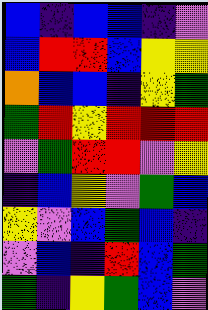[["blue", "indigo", "blue", "blue", "indigo", "violet"], ["blue", "red", "red", "blue", "yellow", "yellow"], ["orange", "blue", "blue", "indigo", "yellow", "green"], ["green", "red", "yellow", "red", "red", "red"], ["violet", "green", "red", "red", "violet", "yellow"], ["indigo", "blue", "yellow", "violet", "green", "blue"], ["yellow", "violet", "blue", "green", "blue", "indigo"], ["violet", "blue", "indigo", "red", "blue", "green"], ["green", "indigo", "yellow", "green", "blue", "violet"]]